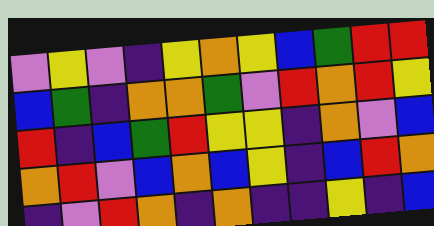[["violet", "yellow", "violet", "indigo", "yellow", "orange", "yellow", "blue", "green", "red", "red"], ["blue", "green", "indigo", "orange", "orange", "green", "violet", "red", "orange", "red", "yellow"], ["red", "indigo", "blue", "green", "red", "yellow", "yellow", "indigo", "orange", "violet", "blue"], ["orange", "red", "violet", "blue", "orange", "blue", "yellow", "indigo", "blue", "red", "orange"], ["indigo", "violet", "red", "orange", "indigo", "orange", "indigo", "indigo", "yellow", "indigo", "blue"]]